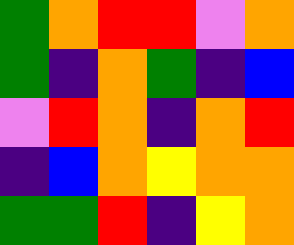[["green", "orange", "red", "red", "violet", "orange"], ["green", "indigo", "orange", "green", "indigo", "blue"], ["violet", "red", "orange", "indigo", "orange", "red"], ["indigo", "blue", "orange", "yellow", "orange", "orange"], ["green", "green", "red", "indigo", "yellow", "orange"]]